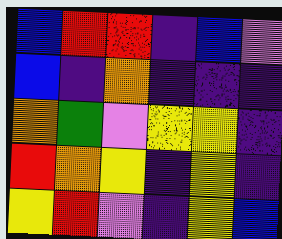[["blue", "red", "red", "indigo", "blue", "violet"], ["blue", "indigo", "orange", "indigo", "indigo", "indigo"], ["orange", "green", "violet", "yellow", "yellow", "indigo"], ["red", "orange", "yellow", "indigo", "yellow", "indigo"], ["yellow", "red", "violet", "indigo", "yellow", "blue"]]